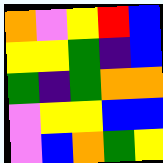[["orange", "violet", "yellow", "red", "blue"], ["yellow", "yellow", "green", "indigo", "blue"], ["green", "indigo", "green", "orange", "orange"], ["violet", "yellow", "yellow", "blue", "blue"], ["violet", "blue", "orange", "green", "yellow"]]